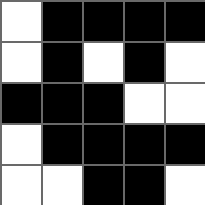[["white", "black", "black", "black", "black"], ["white", "black", "white", "black", "white"], ["black", "black", "black", "white", "white"], ["white", "black", "black", "black", "black"], ["white", "white", "black", "black", "white"]]